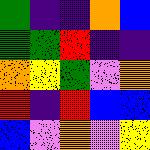[["green", "indigo", "indigo", "orange", "blue"], ["green", "green", "red", "indigo", "indigo"], ["orange", "yellow", "green", "violet", "orange"], ["red", "indigo", "red", "blue", "blue"], ["blue", "violet", "orange", "violet", "yellow"]]